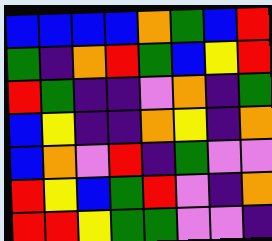[["blue", "blue", "blue", "blue", "orange", "green", "blue", "red"], ["green", "indigo", "orange", "red", "green", "blue", "yellow", "red"], ["red", "green", "indigo", "indigo", "violet", "orange", "indigo", "green"], ["blue", "yellow", "indigo", "indigo", "orange", "yellow", "indigo", "orange"], ["blue", "orange", "violet", "red", "indigo", "green", "violet", "violet"], ["red", "yellow", "blue", "green", "red", "violet", "indigo", "orange"], ["red", "red", "yellow", "green", "green", "violet", "violet", "indigo"]]